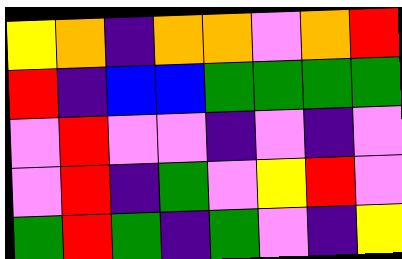[["yellow", "orange", "indigo", "orange", "orange", "violet", "orange", "red"], ["red", "indigo", "blue", "blue", "green", "green", "green", "green"], ["violet", "red", "violet", "violet", "indigo", "violet", "indigo", "violet"], ["violet", "red", "indigo", "green", "violet", "yellow", "red", "violet"], ["green", "red", "green", "indigo", "green", "violet", "indigo", "yellow"]]